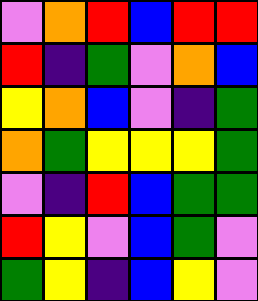[["violet", "orange", "red", "blue", "red", "red"], ["red", "indigo", "green", "violet", "orange", "blue"], ["yellow", "orange", "blue", "violet", "indigo", "green"], ["orange", "green", "yellow", "yellow", "yellow", "green"], ["violet", "indigo", "red", "blue", "green", "green"], ["red", "yellow", "violet", "blue", "green", "violet"], ["green", "yellow", "indigo", "blue", "yellow", "violet"]]